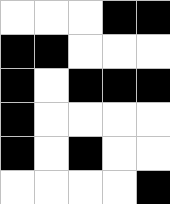[["white", "white", "white", "black", "black"], ["black", "black", "white", "white", "white"], ["black", "white", "black", "black", "black"], ["black", "white", "white", "white", "white"], ["black", "white", "black", "white", "white"], ["white", "white", "white", "white", "black"]]